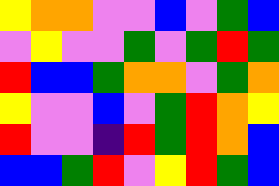[["yellow", "orange", "orange", "violet", "violet", "blue", "violet", "green", "blue"], ["violet", "yellow", "violet", "violet", "green", "violet", "green", "red", "green"], ["red", "blue", "blue", "green", "orange", "orange", "violet", "green", "orange"], ["yellow", "violet", "violet", "blue", "violet", "green", "red", "orange", "yellow"], ["red", "violet", "violet", "indigo", "red", "green", "red", "orange", "blue"], ["blue", "blue", "green", "red", "violet", "yellow", "red", "green", "blue"]]